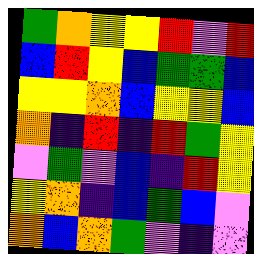[["green", "orange", "yellow", "yellow", "red", "violet", "red"], ["blue", "red", "yellow", "blue", "green", "green", "blue"], ["yellow", "yellow", "orange", "blue", "yellow", "yellow", "blue"], ["orange", "indigo", "red", "indigo", "red", "green", "yellow"], ["violet", "green", "violet", "blue", "indigo", "red", "yellow"], ["yellow", "orange", "indigo", "blue", "green", "blue", "violet"], ["orange", "blue", "orange", "green", "violet", "indigo", "violet"]]